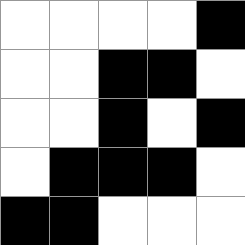[["white", "white", "white", "white", "black"], ["white", "white", "black", "black", "white"], ["white", "white", "black", "white", "black"], ["white", "black", "black", "black", "white"], ["black", "black", "white", "white", "white"]]